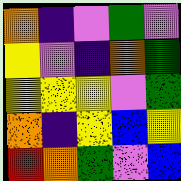[["orange", "indigo", "violet", "green", "violet"], ["yellow", "violet", "indigo", "orange", "green"], ["yellow", "yellow", "yellow", "violet", "green"], ["orange", "indigo", "yellow", "blue", "yellow"], ["red", "orange", "green", "violet", "blue"]]